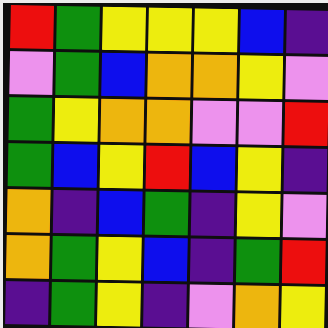[["red", "green", "yellow", "yellow", "yellow", "blue", "indigo"], ["violet", "green", "blue", "orange", "orange", "yellow", "violet"], ["green", "yellow", "orange", "orange", "violet", "violet", "red"], ["green", "blue", "yellow", "red", "blue", "yellow", "indigo"], ["orange", "indigo", "blue", "green", "indigo", "yellow", "violet"], ["orange", "green", "yellow", "blue", "indigo", "green", "red"], ["indigo", "green", "yellow", "indigo", "violet", "orange", "yellow"]]